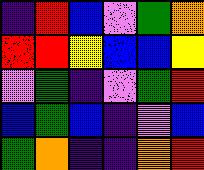[["indigo", "red", "blue", "violet", "green", "orange"], ["red", "red", "yellow", "blue", "blue", "yellow"], ["violet", "green", "indigo", "violet", "green", "red"], ["blue", "green", "blue", "indigo", "violet", "blue"], ["green", "orange", "indigo", "indigo", "orange", "red"]]